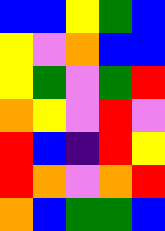[["blue", "blue", "yellow", "green", "blue"], ["yellow", "violet", "orange", "blue", "blue"], ["yellow", "green", "violet", "green", "red"], ["orange", "yellow", "violet", "red", "violet"], ["red", "blue", "indigo", "red", "yellow"], ["red", "orange", "violet", "orange", "red"], ["orange", "blue", "green", "green", "blue"]]